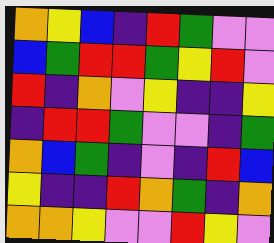[["orange", "yellow", "blue", "indigo", "red", "green", "violet", "violet"], ["blue", "green", "red", "red", "green", "yellow", "red", "violet"], ["red", "indigo", "orange", "violet", "yellow", "indigo", "indigo", "yellow"], ["indigo", "red", "red", "green", "violet", "violet", "indigo", "green"], ["orange", "blue", "green", "indigo", "violet", "indigo", "red", "blue"], ["yellow", "indigo", "indigo", "red", "orange", "green", "indigo", "orange"], ["orange", "orange", "yellow", "violet", "violet", "red", "yellow", "violet"]]